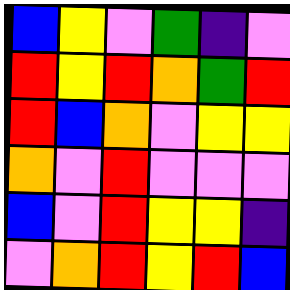[["blue", "yellow", "violet", "green", "indigo", "violet"], ["red", "yellow", "red", "orange", "green", "red"], ["red", "blue", "orange", "violet", "yellow", "yellow"], ["orange", "violet", "red", "violet", "violet", "violet"], ["blue", "violet", "red", "yellow", "yellow", "indigo"], ["violet", "orange", "red", "yellow", "red", "blue"]]